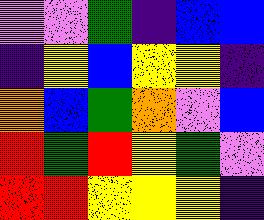[["violet", "violet", "green", "indigo", "blue", "blue"], ["indigo", "yellow", "blue", "yellow", "yellow", "indigo"], ["orange", "blue", "green", "orange", "violet", "blue"], ["red", "green", "red", "yellow", "green", "violet"], ["red", "red", "yellow", "yellow", "yellow", "indigo"]]